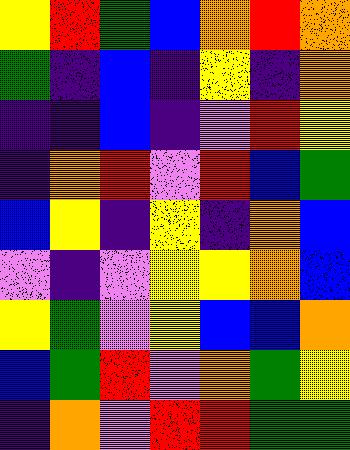[["yellow", "red", "green", "blue", "orange", "red", "orange"], ["green", "indigo", "blue", "indigo", "yellow", "indigo", "orange"], ["indigo", "indigo", "blue", "indigo", "violet", "red", "yellow"], ["indigo", "orange", "red", "violet", "red", "blue", "green"], ["blue", "yellow", "indigo", "yellow", "indigo", "orange", "blue"], ["violet", "indigo", "violet", "yellow", "yellow", "orange", "blue"], ["yellow", "green", "violet", "yellow", "blue", "blue", "orange"], ["blue", "green", "red", "violet", "orange", "green", "yellow"], ["indigo", "orange", "violet", "red", "red", "green", "green"]]